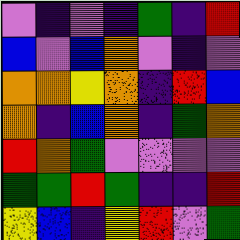[["violet", "indigo", "violet", "indigo", "green", "indigo", "red"], ["blue", "violet", "blue", "orange", "violet", "indigo", "violet"], ["orange", "orange", "yellow", "orange", "indigo", "red", "blue"], ["orange", "indigo", "blue", "orange", "indigo", "green", "orange"], ["red", "orange", "green", "violet", "violet", "violet", "violet"], ["green", "green", "red", "green", "indigo", "indigo", "red"], ["yellow", "blue", "indigo", "yellow", "red", "violet", "green"]]